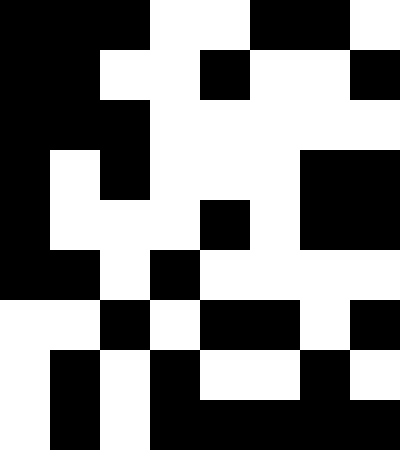[["black", "black", "black", "white", "white", "black", "black", "white"], ["black", "black", "white", "white", "black", "white", "white", "black"], ["black", "black", "black", "white", "white", "white", "white", "white"], ["black", "white", "black", "white", "white", "white", "black", "black"], ["black", "white", "white", "white", "black", "white", "black", "black"], ["black", "black", "white", "black", "white", "white", "white", "white"], ["white", "white", "black", "white", "black", "black", "white", "black"], ["white", "black", "white", "black", "white", "white", "black", "white"], ["white", "black", "white", "black", "black", "black", "black", "black"]]